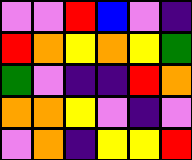[["violet", "violet", "red", "blue", "violet", "indigo"], ["red", "orange", "yellow", "orange", "yellow", "green"], ["green", "violet", "indigo", "indigo", "red", "orange"], ["orange", "orange", "yellow", "violet", "indigo", "violet"], ["violet", "orange", "indigo", "yellow", "yellow", "red"]]